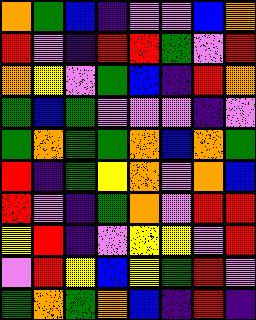[["orange", "green", "blue", "indigo", "violet", "violet", "blue", "orange"], ["red", "violet", "indigo", "red", "red", "green", "violet", "red"], ["orange", "yellow", "violet", "green", "blue", "indigo", "red", "orange"], ["green", "blue", "green", "violet", "violet", "violet", "indigo", "violet"], ["green", "orange", "green", "green", "orange", "blue", "orange", "green"], ["red", "indigo", "green", "yellow", "orange", "violet", "orange", "blue"], ["red", "violet", "indigo", "green", "orange", "violet", "red", "red"], ["yellow", "red", "indigo", "violet", "yellow", "yellow", "violet", "red"], ["violet", "red", "yellow", "blue", "yellow", "green", "red", "violet"], ["green", "orange", "green", "orange", "blue", "indigo", "red", "indigo"]]